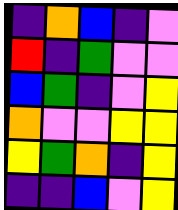[["indigo", "orange", "blue", "indigo", "violet"], ["red", "indigo", "green", "violet", "violet"], ["blue", "green", "indigo", "violet", "yellow"], ["orange", "violet", "violet", "yellow", "yellow"], ["yellow", "green", "orange", "indigo", "yellow"], ["indigo", "indigo", "blue", "violet", "yellow"]]